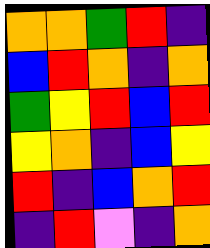[["orange", "orange", "green", "red", "indigo"], ["blue", "red", "orange", "indigo", "orange"], ["green", "yellow", "red", "blue", "red"], ["yellow", "orange", "indigo", "blue", "yellow"], ["red", "indigo", "blue", "orange", "red"], ["indigo", "red", "violet", "indigo", "orange"]]